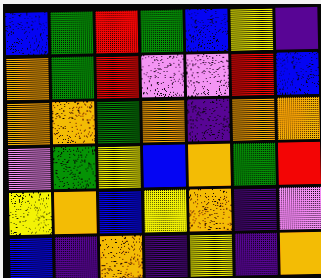[["blue", "green", "red", "green", "blue", "yellow", "indigo"], ["orange", "green", "red", "violet", "violet", "red", "blue"], ["orange", "orange", "green", "orange", "indigo", "orange", "orange"], ["violet", "green", "yellow", "blue", "orange", "green", "red"], ["yellow", "orange", "blue", "yellow", "orange", "indigo", "violet"], ["blue", "indigo", "orange", "indigo", "yellow", "indigo", "orange"]]